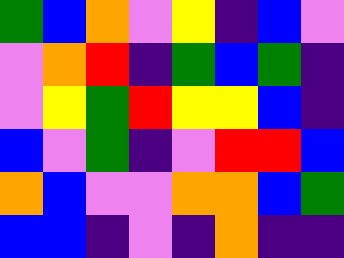[["green", "blue", "orange", "violet", "yellow", "indigo", "blue", "violet"], ["violet", "orange", "red", "indigo", "green", "blue", "green", "indigo"], ["violet", "yellow", "green", "red", "yellow", "yellow", "blue", "indigo"], ["blue", "violet", "green", "indigo", "violet", "red", "red", "blue"], ["orange", "blue", "violet", "violet", "orange", "orange", "blue", "green"], ["blue", "blue", "indigo", "violet", "indigo", "orange", "indigo", "indigo"]]